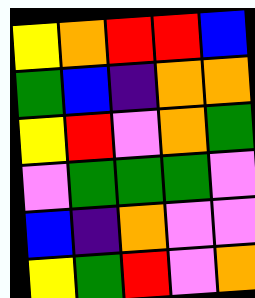[["yellow", "orange", "red", "red", "blue"], ["green", "blue", "indigo", "orange", "orange"], ["yellow", "red", "violet", "orange", "green"], ["violet", "green", "green", "green", "violet"], ["blue", "indigo", "orange", "violet", "violet"], ["yellow", "green", "red", "violet", "orange"]]